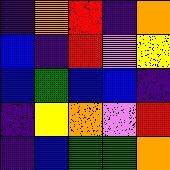[["indigo", "orange", "red", "indigo", "orange"], ["blue", "indigo", "red", "violet", "yellow"], ["blue", "green", "blue", "blue", "indigo"], ["indigo", "yellow", "orange", "violet", "red"], ["indigo", "blue", "green", "green", "orange"]]